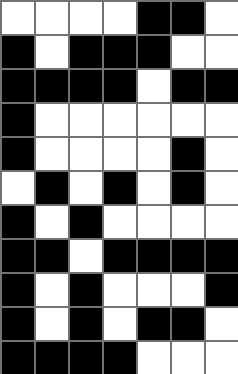[["white", "white", "white", "white", "black", "black", "white"], ["black", "white", "black", "black", "black", "white", "white"], ["black", "black", "black", "black", "white", "black", "black"], ["black", "white", "white", "white", "white", "white", "white"], ["black", "white", "white", "white", "white", "black", "white"], ["white", "black", "white", "black", "white", "black", "white"], ["black", "white", "black", "white", "white", "white", "white"], ["black", "black", "white", "black", "black", "black", "black"], ["black", "white", "black", "white", "white", "white", "black"], ["black", "white", "black", "white", "black", "black", "white"], ["black", "black", "black", "black", "white", "white", "white"]]